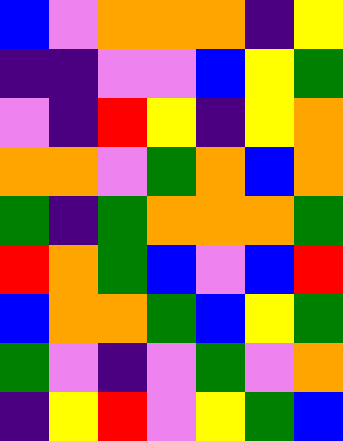[["blue", "violet", "orange", "orange", "orange", "indigo", "yellow"], ["indigo", "indigo", "violet", "violet", "blue", "yellow", "green"], ["violet", "indigo", "red", "yellow", "indigo", "yellow", "orange"], ["orange", "orange", "violet", "green", "orange", "blue", "orange"], ["green", "indigo", "green", "orange", "orange", "orange", "green"], ["red", "orange", "green", "blue", "violet", "blue", "red"], ["blue", "orange", "orange", "green", "blue", "yellow", "green"], ["green", "violet", "indigo", "violet", "green", "violet", "orange"], ["indigo", "yellow", "red", "violet", "yellow", "green", "blue"]]